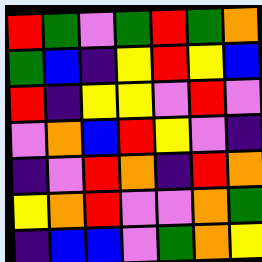[["red", "green", "violet", "green", "red", "green", "orange"], ["green", "blue", "indigo", "yellow", "red", "yellow", "blue"], ["red", "indigo", "yellow", "yellow", "violet", "red", "violet"], ["violet", "orange", "blue", "red", "yellow", "violet", "indigo"], ["indigo", "violet", "red", "orange", "indigo", "red", "orange"], ["yellow", "orange", "red", "violet", "violet", "orange", "green"], ["indigo", "blue", "blue", "violet", "green", "orange", "yellow"]]